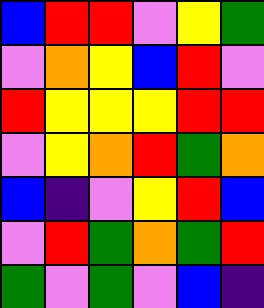[["blue", "red", "red", "violet", "yellow", "green"], ["violet", "orange", "yellow", "blue", "red", "violet"], ["red", "yellow", "yellow", "yellow", "red", "red"], ["violet", "yellow", "orange", "red", "green", "orange"], ["blue", "indigo", "violet", "yellow", "red", "blue"], ["violet", "red", "green", "orange", "green", "red"], ["green", "violet", "green", "violet", "blue", "indigo"]]